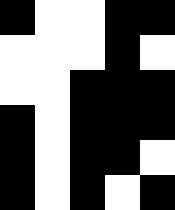[["black", "white", "white", "black", "black"], ["white", "white", "white", "black", "white"], ["white", "white", "black", "black", "black"], ["black", "white", "black", "black", "black"], ["black", "white", "black", "black", "white"], ["black", "white", "black", "white", "black"]]